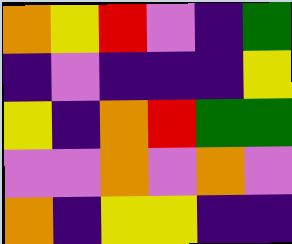[["orange", "yellow", "red", "violet", "indigo", "green"], ["indigo", "violet", "indigo", "indigo", "indigo", "yellow"], ["yellow", "indigo", "orange", "red", "green", "green"], ["violet", "violet", "orange", "violet", "orange", "violet"], ["orange", "indigo", "yellow", "yellow", "indigo", "indigo"]]